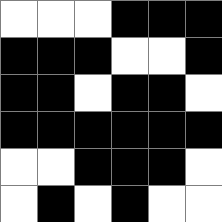[["white", "white", "white", "black", "black", "black"], ["black", "black", "black", "white", "white", "black"], ["black", "black", "white", "black", "black", "white"], ["black", "black", "black", "black", "black", "black"], ["white", "white", "black", "black", "black", "white"], ["white", "black", "white", "black", "white", "white"]]